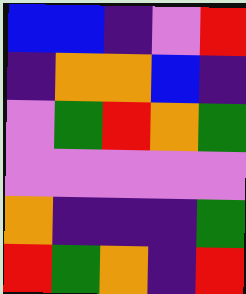[["blue", "blue", "indigo", "violet", "red"], ["indigo", "orange", "orange", "blue", "indigo"], ["violet", "green", "red", "orange", "green"], ["violet", "violet", "violet", "violet", "violet"], ["orange", "indigo", "indigo", "indigo", "green"], ["red", "green", "orange", "indigo", "red"]]